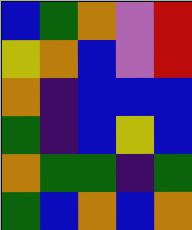[["blue", "green", "orange", "violet", "red"], ["yellow", "orange", "blue", "violet", "red"], ["orange", "indigo", "blue", "blue", "blue"], ["green", "indigo", "blue", "yellow", "blue"], ["orange", "green", "green", "indigo", "green"], ["green", "blue", "orange", "blue", "orange"]]